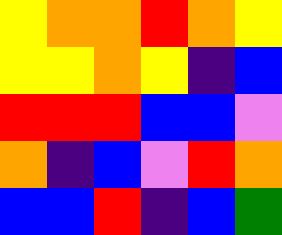[["yellow", "orange", "orange", "red", "orange", "yellow"], ["yellow", "yellow", "orange", "yellow", "indigo", "blue"], ["red", "red", "red", "blue", "blue", "violet"], ["orange", "indigo", "blue", "violet", "red", "orange"], ["blue", "blue", "red", "indigo", "blue", "green"]]